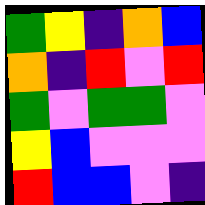[["green", "yellow", "indigo", "orange", "blue"], ["orange", "indigo", "red", "violet", "red"], ["green", "violet", "green", "green", "violet"], ["yellow", "blue", "violet", "violet", "violet"], ["red", "blue", "blue", "violet", "indigo"]]